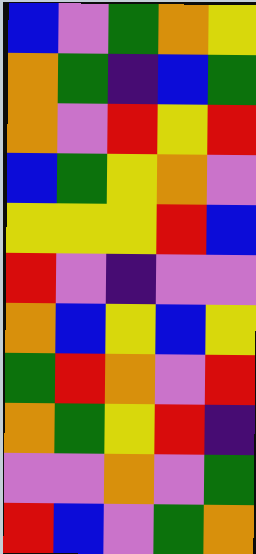[["blue", "violet", "green", "orange", "yellow"], ["orange", "green", "indigo", "blue", "green"], ["orange", "violet", "red", "yellow", "red"], ["blue", "green", "yellow", "orange", "violet"], ["yellow", "yellow", "yellow", "red", "blue"], ["red", "violet", "indigo", "violet", "violet"], ["orange", "blue", "yellow", "blue", "yellow"], ["green", "red", "orange", "violet", "red"], ["orange", "green", "yellow", "red", "indigo"], ["violet", "violet", "orange", "violet", "green"], ["red", "blue", "violet", "green", "orange"]]